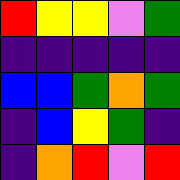[["red", "yellow", "yellow", "violet", "green"], ["indigo", "indigo", "indigo", "indigo", "indigo"], ["blue", "blue", "green", "orange", "green"], ["indigo", "blue", "yellow", "green", "indigo"], ["indigo", "orange", "red", "violet", "red"]]